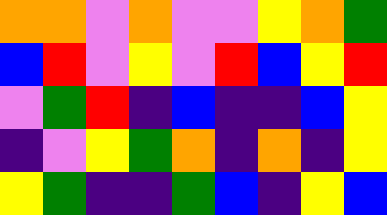[["orange", "orange", "violet", "orange", "violet", "violet", "yellow", "orange", "green"], ["blue", "red", "violet", "yellow", "violet", "red", "blue", "yellow", "red"], ["violet", "green", "red", "indigo", "blue", "indigo", "indigo", "blue", "yellow"], ["indigo", "violet", "yellow", "green", "orange", "indigo", "orange", "indigo", "yellow"], ["yellow", "green", "indigo", "indigo", "green", "blue", "indigo", "yellow", "blue"]]